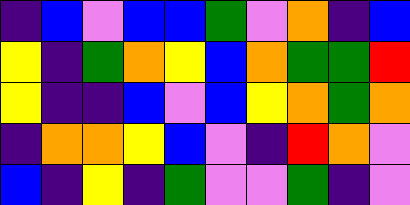[["indigo", "blue", "violet", "blue", "blue", "green", "violet", "orange", "indigo", "blue"], ["yellow", "indigo", "green", "orange", "yellow", "blue", "orange", "green", "green", "red"], ["yellow", "indigo", "indigo", "blue", "violet", "blue", "yellow", "orange", "green", "orange"], ["indigo", "orange", "orange", "yellow", "blue", "violet", "indigo", "red", "orange", "violet"], ["blue", "indigo", "yellow", "indigo", "green", "violet", "violet", "green", "indigo", "violet"]]